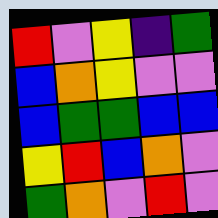[["red", "violet", "yellow", "indigo", "green"], ["blue", "orange", "yellow", "violet", "violet"], ["blue", "green", "green", "blue", "blue"], ["yellow", "red", "blue", "orange", "violet"], ["green", "orange", "violet", "red", "violet"]]